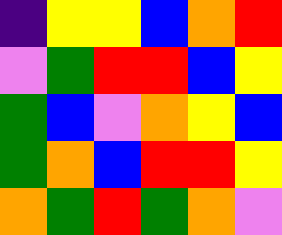[["indigo", "yellow", "yellow", "blue", "orange", "red"], ["violet", "green", "red", "red", "blue", "yellow"], ["green", "blue", "violet", "orange", "yellow", "blue"], ["green", "orange", "blue", "red", "red", "yellow"], ["orange", "green", "red", "green", "orange", "violet"]]